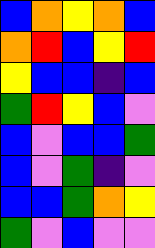[["blue", "orange", "yellow", "orange", "blue"], ["orange", "red", "blue", "yellow", "red"], ["yellow", "blue", "blue", "indigo", "blue"], ["green", "red", "yellow", "blue", "violet"], ["blue", "violet", "blue", "blue", "green"], ["blue", "violet", "green", "indigo", "violet"], ["blue", "blue", "green", "orange", "yellow"], ["green", "violet", "blue", "violet", "violet"]]